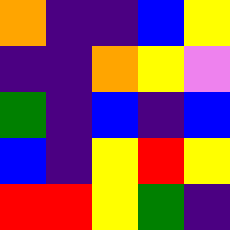[["orange", "indigo", "indigo", "blue", "yellow"], ["indigo", "indigo", "orange", "yellow", "violet"], ["green", "indigo", "blue", "indigo", "blue"], ["blue", "indigo", "yellow", "red", "yellow"], ["red", "red", "yellow", "green", "indigo"]]